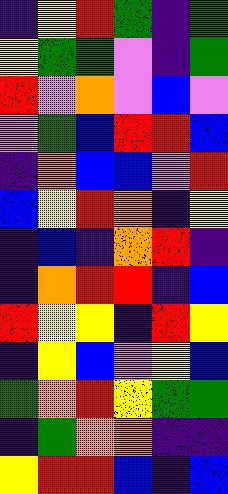[["indigo", "yellow", "red", "green", "indigo", "green"], ["yellow", "green", "green", "violet", "indigo", "green"], ["red", "violet", "orange", "violet", "blue", "violet"], ["violet", "green", "blue", "red", "red", "blue"], ["indigo", "orange", "blue", "blue", "violet", "red"], ["blue", "yellow", "red", "orange", "indigo", "yellow"], ["indigo", "blue", "indigo", "orange", "red", "indigo"], ["indigo", "orange", "red", "red", "indigo", "blue"], ["red", "yellow", "yellow", "indigo", "red", "yellow"], ["indigo", "yellow", "blue", "violet", "yellow", "blue"], ["green", "orange", "red", "yellow", "green", "green"], ["indigo", "green", "orange", "orange", "indigo", "indigo"], ["yellow", "red", "red", "blue", "indigo", "blue"]]